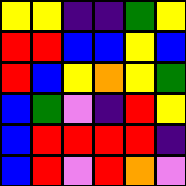[["yellow", "yellow", "indigo", "indigo", "green", "yellow"], ["red", "red", "blue", "blue", "yellow", "blue"], ["red", "blue", "yellow", "orange", "yellow", "green"], ["blue", "green", "violet", "indigo", "red", "yellow"], ["blue", "red", "red", "red", "red", "indigo"], ["blue", "red", "violet", "red", "orange", "violet"]]